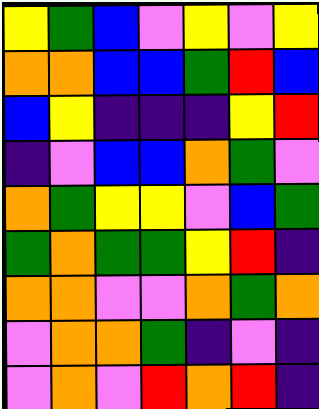[["yellow", "green", "blue", "violet", "yellow", "violet", "yellow"], ["orange", "orange", "blue", "blue", "green", "red", "blue"], ["blue", "yellow", "indigo", "indigo", "indigo", "yellow", "red"], ["indigo", "violet", "blue", "blue", "orange", "green", "violet"], ["orange", "green", "yellow", "yellow", "violet", "blue", "green"], ["green", "orange", "green", "green", "yellow", "red", "indigo"], ["orange", "orange", "violet", "violet", "orange", "green", "orange"], ["violet", "orange", "orange", "green", "indigo", "violet", "indigo"], ["violet", "orange", "violet", "red", "orange", "red", "indigo"]]